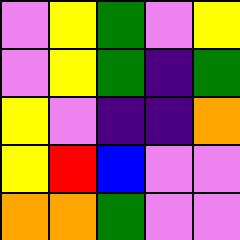[["violet", "yellow", "green", "violet", "yellow"], ["violet", "yellow", "green", "indigo", "green"], ["yellow", "violet", "indigo", "indigo", "orange"], ["yellow", "red", "blue", "violet", "violet"], ["orange", "orange", "green", "violet", "violet"]]